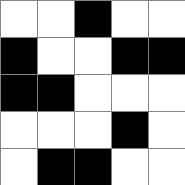[["white", "white", "black", "white", "white"], ["black", "white", "white", "black", "black"], ["black", "black", "white", "white", "white"], ["white", "white", "white", "black", "white"], ["white", "black", "black", "white", "white"]]